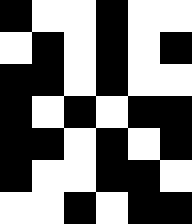[["black", "white", "white", "black", "white", "white"], ["white", "black", "white", "black", "white", "black"], ["black", "black", "white", "black", "white", "white"], ["black", "white", "black", "white", "black", "black"], ["black", "black", "white", "black", "white", "black"], ["black", "white", "white", "black", "black", "white"], ["white", "white", "black", "white", "black", "black"]]